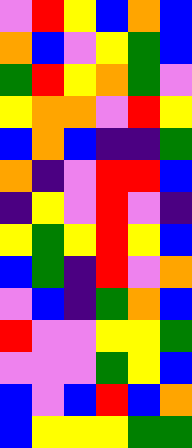[["violet", "red", "yellow", "blue", "orange", "blue"], ["orange", "blue", "violet", "yellow", "green", "blue"], ["green", "red", "yellow", "orange", "green", "violet"], ["yellow", "orange", "orange", "violet", "red", "yellow"], ["blue", "orange", "blue", "indigo", "indigo", "green"], ["orange", "indigo", "violet", "red", "red", "blue"], ["indigo", "yellow", "violet", "red", "violet", "indigo"], ["yellow", "green", "yellow", "red", "yellow", "blue"], ["blue", "green", "indigo", "red", "violet", "orange"], ["violet", "blue", "indigo", "green", "orange", "blue"], ["red", "violet", "violet", "yellow", "yellow", "green"], ["violet", "violet", "violet", "green", "yellow", "blue"], ["blue", "violet", "blue", "red", "blue", "orange"], ["blue", "yellow", "yellow", "yellow", "green", "green"]]